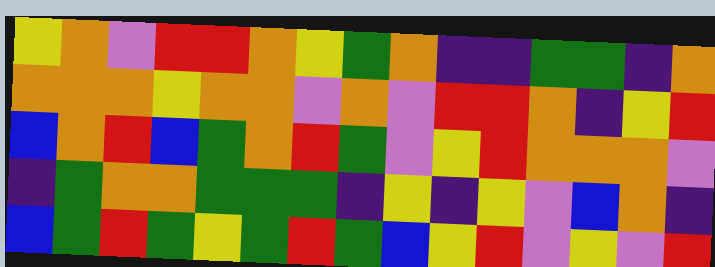[["yellow", "orange", "violet", "red", "red", "orange", "yellow", "green", "orange", "indigo", "indigo", "green", "green", "indigo", "orange"], ["orange", "orange", "orange", "yellow", "orange", "orange", "violet", "orange", "violet", "red", "red", "orange", "indigo", "yellow", "red"], ["blue", "orange", "red", "blue", "green", "orange", "red", "green", "violet", "yellow", "red", "orange", "orange", "orange", "violet"], ["indigo", "green", "orange", "orange", "green", "green", "green", "indigo", "yellow", "indigo", "yellow", "violet", "blue", "orange", "indigo"], ["blue", "green", "red", "green", "yellow", "green", "red", "green", "blue", "yellow", "red", "violet", "yellow", "violet", "red"]]